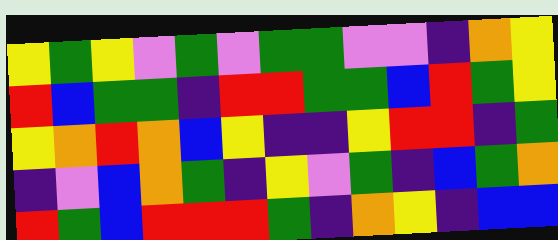[["yellow", "green", "yellow", "violet", "green", "violet", "green", "green", "violet", "violet", "indigo", "orange", "yellow"], ["red", "blue", "green", "green", "indigo", "red", "red", "green", "green", "blue", "red", "green", "yellow"], ["yellow", "orange", "red", "orange", "blue", "yellow", "indigo", "indigo", "yellow", "red", "red", "indigo", "green"], ["indigo", "violet", "blue", "orange", "green", "indigo", "yellow", "violet", "green", "indigo", "blue", "green", "orange"], ["red", "green", "blue", "red", "red", "red", "green", "indigo", "orange", "yellow", "indigo", "blue", "blue"]]